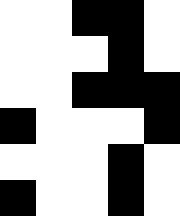[["white", "white", "black", "black", "white"], ["white", "white", "white", "black", "white"], ["white", "white", "black", "black", "black"], ["black", "white", "white", "white", "black"], ["white", "white", "white", "black", "white"], ["black", "white", "white", "black", "white"]]